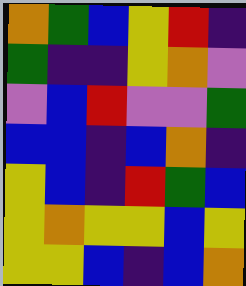[["orange", "green", "blue", "yellow", "red", "indigo"], ["green", "indigo", "indigo", "yellow", "orange", "violet"], ["violet", "blue", "red", "violet", "violet", "green"], ["blue", "blue", "indigo", "blue", "orange", "indigo"], ["yellow", "blue", "indigo", "red", "green", "blue"], ["yellow", "orange", "yellow", "yellow", "blue", "yellow"], ["yellow", "yellow", "blue", "indigo", "blue", "orange"]]